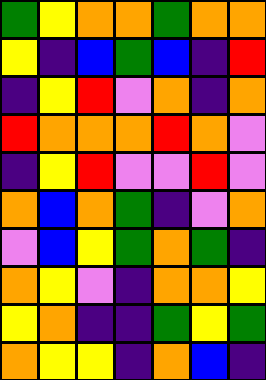[["green", "yellow", "orange", "orange", "green", "orange", "orange"], ["yellow", "indigo", "blue", "green", "blue", "indigo", "red"], ["indigo", "yellow", "red", "violet", "orange", "indigo", "orange"], ["red", "orange", "orange", "orange", "red", "orange", "violet"], ["indigo", "yellow", "red", "violet", "violet", "red", "violet"], ["orange", "blue", "orange", "green", "indigo", "violet", "orange"], ["violet", "blue", "yellow", "green", "orange", "green", "indigo"], ["orange", "yellow", "violet", "indigo", "orange", "orange", "yellow"], ["yellow", "orange", "indigo", "indigo", "green", "yellow", "green"], ["orange", "yellow", "yellow", "indigo", "orange", "blue", "indigo"]]